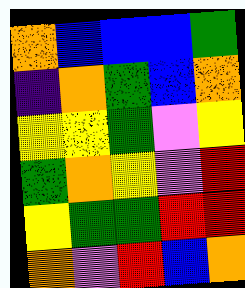[["orange", "blue", "blue", "blue", "green"], ["indigo", "orange", "green", "blue", "orange"], ["yellow", "yellow", "green", "violet", "yellow"], ["green", "orange", "yellow", "violet", "red"], ["yellow", "green", "green", "red", "red"], ["orange", "violet", "red", "blue", "orange"]]